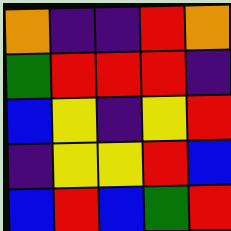[["orange", "indigo", "indigo", "red", "orange"], ["green", "red", "red", "red", "indigo"], ["blue", "yellow", "indigo", "yellow", "red"], ["indigo", "yellow", "yellow", "red", "blue"], ["blue", "red", "blue", "green", "red"]]